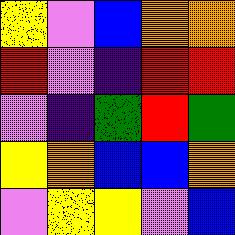[["yellow", "violet", "blue", "orange", "orange"], ["red", "violet", "indigo", "red", "red"], ["violet", "indigo", "green", "red", "green"], ["yellow", "orange", "blue", "blue", "orange"], ["violet", "yellow", "yellow", "violet", "blue"]]